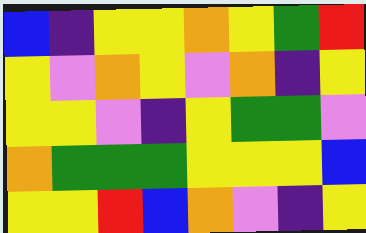[["blue", "indigo", "yellow", "yellow", "orange", "yellow", "green", "red"], ["yellow", "violet", "orange", "yellow", "violet", "orange", "indigo", "yellow"], ["yellow", "yellow", "violet", "indigo", "yellow", "green", "green", "violet"], ["orange", "green", "green", "green", "yellow", "yellow", "yellow", "blue"], ["yellow", "yellow", "red", "blue", "orange", "violet", "indigo", "yellow"]]